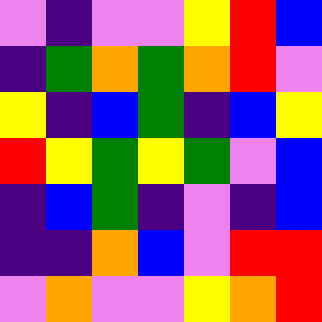[["violet", "indigo", "violet", "violet", "yellow", "red", "blue"], ["indigo", "green", "orange", "green", "orange", "red", "violet"], ["yellow", "indigo", "blue", "green", "indigo", "blue", "yellow"], ["red", "yellow", "green", "yellow", "green", "violet", "blue"], ["indigo", "blue", "green", "indigo", "violet", "indigo", "blue"], ["indigo", "indigo", "orange", "blue", "violet", "red", "red"], ["violet", "orange", "violet", "violet", "yellow", "orange", "red"]]